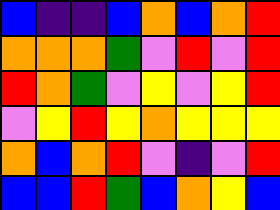[["blue", "indigo", "indigo", "blue", "orange", "blue", "orange", "red"], ["orange", "orange", "orange", "green", "violet", "red", "violet", "red"], ["red", "orange", "green", "violet", "yellow", "violet", "yellow", "red"], ["violet", "yellow", "red", "yellow", "orange", "yellow", "yellow", "yellow"], ["orange", "blue", "orange", "red", "violet", "indigo", "violet", "red"], ["blue", "blue", "red", "green", "blue", "orange", "yellow", "blue"]]